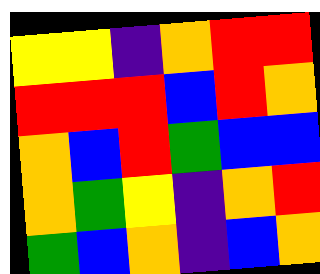[["yellow", "yellow", "indigo", "orange", "red", "red"], ["red", "red", "red", "blue", "red", "orange"], ["orange", "blue", "red", "green", "blue", "blue"], ["orange", "green", "yellow", "indigo", "orange", "red"], ["green", "blue", "orange", "indigo", "blue", "orange"]]